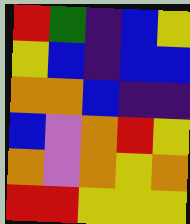[["red", "green", "indigo", "blue", "yellow"], ["yellow", "blue", "indigo", "blue", "blue"], ["orange", "orange", "blue", "indigo", "indigo"], ["blue", "violet", "orange", "red", "yellow"], ["orange", "violet", "orange", "yellow", "orange"], ["red", "red", "yellow", "yellow", "yellow"]]